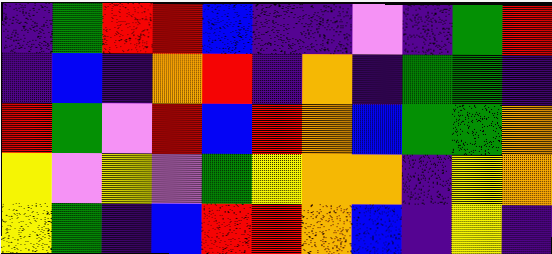[["indigo", "green", "red", "red", "blue", "indigo", "indigo", "violet", "indigo", "green", "red"], ["indigo", "blue", "indigo", "orange", "red", "indigo", "orange", "indigo", "green", "green", "indigo"], ["red", "green", "violet", "red", "blue", "red", "orange", "blue", "green", "green", "orange"], ["yellow", "violet", "yellow", "violet", "green", "yellow", "orange", "orange", "indigo", "yellow", "orange"], ["yellow", "green", "indigo", "blue", "red", "red", "orange", "blue", "indigo", "yellow", "indigo"]]